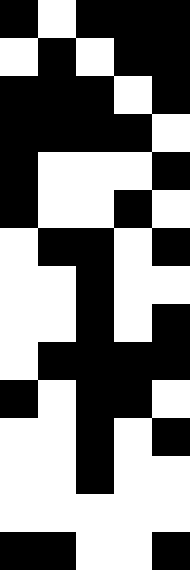[["black", "white", "black", "black", "black"], ["white", "black", "white", "black", "black"], ["black", "black", "black", "white", "black"], ["black", "black", "black", "black", "white"], ["black", "white", "white", "white", "black"], ["black", "white", "white", "black", "white"], ["white", "black", "black", "white", "black"], ["white", "white", "black", "white", "white"], ["white", "white", "black", "white", "black"], ["white", "black", "black", "black", "black"], ["black", "white", "black", "black", "white"], ["white", "white", "black", "white", "black"], ["white", "white", "black", "white", "white"], ["white", "white", "white", "white", "white"], ["black", "black", "white", "white", "black"]]